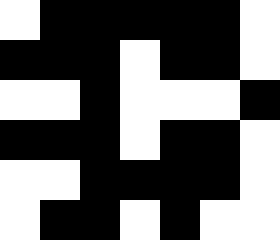[["white", "black", "black", "black", "black", "black", "white"], ["black", "black", "black", "white", "black", "black", "white"], ["white", "white", "black", "white", "white", "white", "black"], ["black", "black", "black", "white", "black", "black", "white"], ["white", "white", "black", "black", "black", "black", "white"], ["white", "black", "black", "white", "black", "white", "white"]]